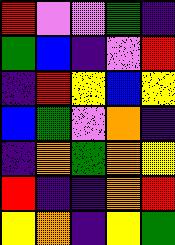[["red", "violet", "violet", "green", "indigo"], ["green", "blue", "indigo", "violet", "red"], ["indigo", "red", "yellow", "blue", "yellow"], ["blue", "green", "violet", "orange", "indigo"], ["indigo", "orange", "green", "orange", "yellow"], ["red", "indigo", "indigo", "orange", "red"], ["yellow", "orange", "indigo", "yellow", "green"]]